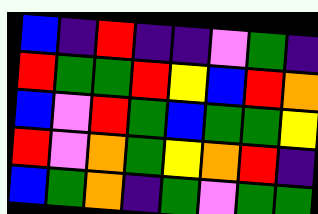[["blue", "indigo", "red", "indigo", "indigo", "violet", "green", "indigo"], ["red", "green", "green", "red", "yellow", "blue", "red", "orange"], ["blue", "violet", "red", "green", "blue", "green", "green", "yellow"], ["red", "violet", "orange", "green", "yellow", "orange", "red", "indigo"], ["blue", "green", "orange", "indigo", "green", "violet", "green", "green"]]